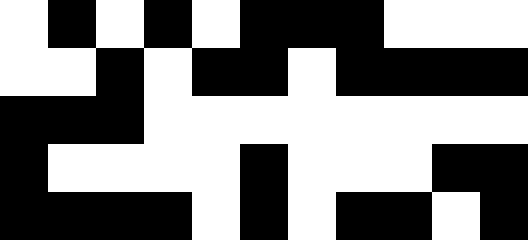[["white", "black", "white", "black", "white", "black", "black", "black", "white", "white", "white"], ["white", "white", "black", "white", "black", "black", "white", "black", "black", "black", "black"], ["black", "black", "black", "white", "white", "white", "white", "white", "white", "white", "white"], ["black", "white", "white", "white", "white", "black", "white", "white", "white", "black", "black"], ["black", "black", "black", "black", "white", "black", "white", "black", "black", "white", "black"]]